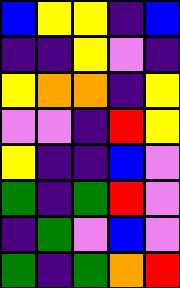[["blue", "yellow", "yellow", "indigo", "blue"], ["indigo", "indigo", "yellow", "violet", "indigo"], ["yellow", "orange", "orange", "indigo", "yellow"], ["violet", "violet", "indigo", "red", "yellow"], ["yellow", "indigo", "indigo", "blue", "violet"], ["green", "indigo", "green", "red", "violet"], ["indigo", "green", "violet", "blue", "violet"], ["green", "indigo", "green", "orange", "red"]]